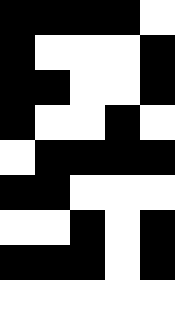[["black", "black", "black", "black", "white"], ["black", "white", "white", "white", "black"], ["black", "black", "white", "white", "black"], ["black", "white", "white", "black", "white"], ["white", "black", "black", "black", "black"], ["black", "black", "white", "white", "white"], ["white", "white", "black", "white", "black"], ["black", "black", "black", "white", "black"], ["white", "white", "white", "white", "white"]]